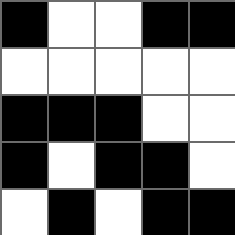[["black", "white", "white", "black", "black"], ["white", "white", "white", "white", "white"], ["black", "black", "black", "white", "white"], ["black", "white", "black", "black", "white"], ["white", "black", "white", "black", "black"]]